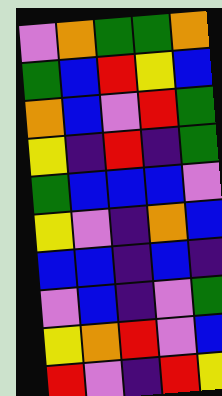[["violet", "orange", "green", "green", "orange"], ["green", "blue", "red", "yellow", "blue"], ["orange", "blue", "violet", "red", "green"], ["yellow", "indigo", "red", "indigo", "green"], ["green", "blue", "blue", "blue", "violet"], ["yellow", "violet", "indigo", "orange", "blue"], ["blue", "blue", "indigo", "blue", "indigo"], ["violet", "blue", "indigo", "violet", "green"], ["yellow", "orange", "red", "violet", "blue"], ["red", "violet", "indigo", "red", "yellow"]]